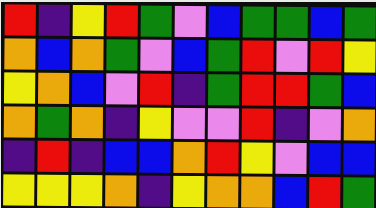[["red", "indigo", "yellow", "red", "green", "violet", "blue", "green", "green", "blue", "green"], ["orange", "blue", "orange", "green", "violet", "blue", "green", "red", "violet", "red", "yellow"], ["yellow", "orange", "blue", "violet", "red", "indigo", "green", "red", "red", "green", "blue"], ["orange", "green", "orange", "indigo", "yellow", "violet", "violet", "red", "indigo", "violet", "orange"], ["indigo", "red", "indigo", "blue", "blue", "orange", "red", "yellow", "violet", "blue", "blue"], ["yellow", "yellow", "yellow", "orange", "indigo", "yellow", "orange", "orange", "blue", "red", "green"]]